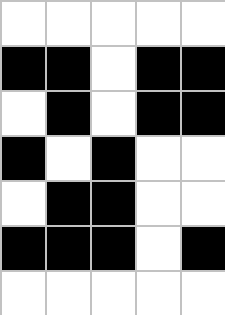[["white", "white", "white", "white", "white"], ["black", "black", "white", "black", "black"], ["white", "black", "white", "black", "black"], ["black", "white", "black", "white", "white"], ["white", "black", "black", "white", "white"], ["black", "black", "black", "white", "black"], ["white", "white", "white", "white", "white"]]